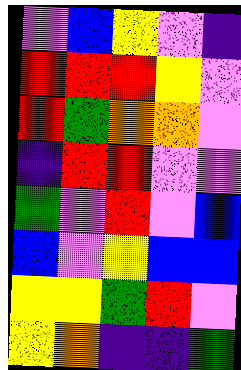[["violet", "blue", "yellow", "violet", "indigo"], ["red", "red", "red", "yellow", "violet"], ["red", "green", "orange", "orange", "violet"], ["indigo", "red", "red", "violet", "violet"], ["green", "violet", "red", "violet", "blue"], ["blue", "violet", "yellow", "blue", "blue"], ["yellow", "yellow", "green", "red", "violet"], ["yellow", "orange", "indigo", "indigo", "green"]]